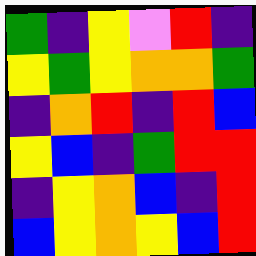[["green", "indigo", "yellow", "violet", "red", "indigo"], ["yellow", "green", "yellow", "orange", "orange", "green"], ["indigo", "orange", "red", "indigo", "red", "blue"], ["yellow", "blue", "indigo", "green", "red", "red"], ["indigo", "yellow", "orange", "blue", "indigo", "red"], ["blue", "yellow", "orange", "yellow", "blue", "red"]]